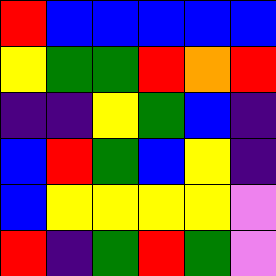[["red", "blue", "blue", "blue", "blue", "blue"], ["yellow", "green", "green", "red", "orange", "red"], ["indigo", "indigo", "yellow", "green", "blue", "indigo"], ["blue", "red", "green", "blue", "yellow", "indigo"], ["blue", "yellow", "yellow", "yellow", "yellow", "violet"], ["red", "indigo", "green", "red", "green", "violet"]]